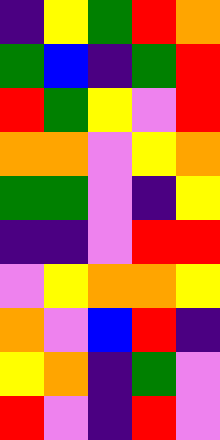[["indigo", "yellow", "green", "red", "orange"], ["green", "blue", "indigo", "green", "red"], ["red", "green", "yellow", "violet", "red"], ["orange", "orange", "violet", "yellow", "orange"], ["green", "green", "violet", "indigo", "yellow"], ["indigo", "indigo", "violet", "red", "red"], ["violet", "yellow", "orange", "orange", "yellow"], ["orange", "violet", "blue", "red", "indigo"], ["yellow", "orange", "indigo", "green", "violet"], ["red", "violet", "indigo", "red", "violet"]]